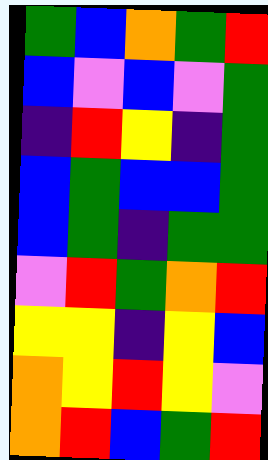[["green", "blue", "orange", "green", "red"], ["blue", "violet", "blue", "violet", "green"], ["indigo", "red", "yellow", "indigo", "green"], ["blue", "green", "blue", "blue", "green"], ["blue", "green", "indigo", "green", "green"], ["violet", "red", "green", "orange", "red"], ["yellow", "yellow", "indigo", "yellow", "blue"], ["orange", "yellow", "red", "yellow", "violet"], ["orange", "red", "blue", "green", "red"]]